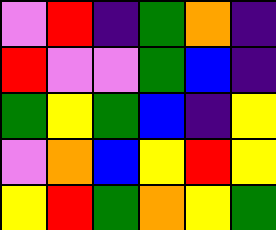[["violet", "red", "indigo", "green", "orange", "indigo"], ["red", "violet", "violet", "green", "blue", "indigo"], ["green", "yellow", "green", "blue", "indigo", "yellow"], ["violet", "orange", "blue", "yellow", "red", "yellow"], ["yellow", "red", "green", "orange", "yellow", "green"]]